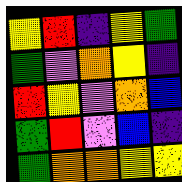[["yellow", "red", "indigo", "yellow", "green"], ["green", "violet", "orange", "yellow", "indigo"], ["red", "yellow", "violet", "orange", "blue"], ["green", "red", "violet", "blue", "indigo"], ["green", "orange", "orange", "yellow", "yellow"]]